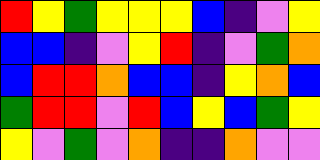[["red", "yellow", "green", "yellow", "yellow", "yellow", "blue", "indigo", "violet", "yellow"], ["blue", "blue", "indigo", "violet", "yellow", "red", "indigo", "violet", "green", "orange"], ["blue", "red", "red", "orange", "blue", "blue", "indigo", "yellow", "orange", "blue"], ["green", "red", "red", "violet", "red", "blue", "yellow", "blue", "green", "yellow"], ["yellow", "violet", "green", "violet", "orange", "indigo", "indigo", "orange", "violet", "violet"]]